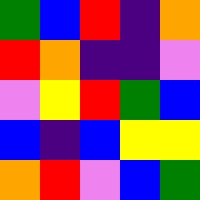[["green", "blue", "red", "indigo", "orange"], ["red", "orange", "indigo", "indigo", "violet"], ["violet", "yellow", "red", "green", "blue"], ["blue", "indigo", "blue", "yellow", "yellow"], ["orange", "red", "violet", "blue", "green"]]